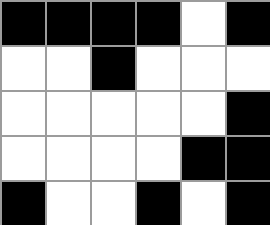[["black", "black", "black", "black", "white", "black"], ["white", "white", "black", "white", "white", "white"], ["white", "white", "white", "white", "white", "black"], ["white", "white", "white", "white", "black", "black"], ["black", "white", "white", "black", "white", "black"]]